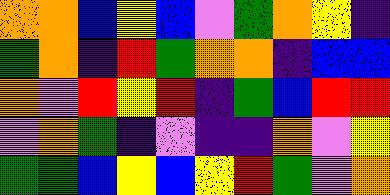[["orange", "orange", "blue", "yellow", "blue", "violet", "green", "orange", "yellow", "indigo"], ["green", "orange", "indigo", "red", "green", "orange", "orange", "indigo", "blue", "blue"], ["orange", "violet", "red", "yellow", "red", "indigo", "green", "blue", "red", "red"], ["violet", "orange", "green", "indigo", "violet", "indigo", "indigo", "orange", "violet", "yellow"], ["green", "green", "blue", "yellow", "blue", "yellow", "red", "green", "violet", "orange"]]